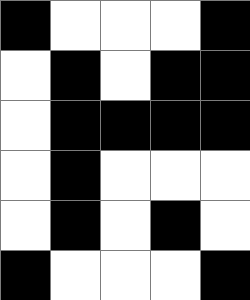[["black", "white", "white", "white", "black"], ["white", "black", "white", "black", "black"], ["white", "black", "black", "black", "black"], ["white", "black", "white", "white", "white"], ["white", "black", "white", "black", "white"], ["black", "white", "white", "white", "black"]]